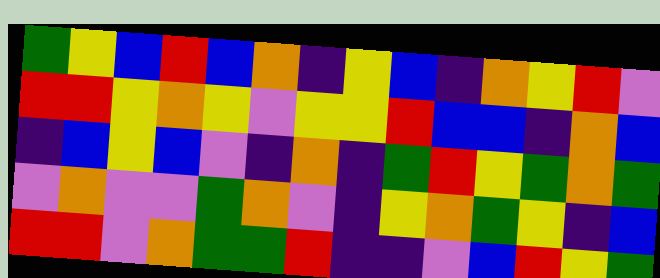[["green", "yellow", "blue", "red", "blue", "orange", "indigo", "yellow", "blue", "indigo", "orange", "yellow", "red", "violet"], ["red", "red", "yellow", "orange", "yellow", "violet", "yellow", "yellow", "red", "blue", "blue", "indigo", "orange", "blue"], ["indigo", "blue", "yellow", "blue", "violet", "indigo", "orange", "indigo", "green", "red", "yellow", "green", "orange", "green"], ["violet", "orange", "violet", "violet", "green", "orange", "violet", "indigo", "yellow", "orange", "green", "yellow", "indigo", "blue"], ["red", "red", "violet", "orange", "green", "green", "red", "indigo", "indigo", "violet", "blue", "red", "yellow", "green"]]